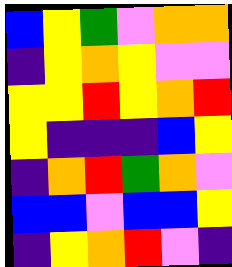[["blue", "yellow", "green", "violet", "orange", "orange"], ["indigo", "yellow", "orange", "yellow", "violet", "violet"], ["yellow", "yellow", "red", "yellow", "orange", "red"], ["yellow", "indigo", "indigo", "indigo", "blue", "yellow"], ["indigo", "orange", "red", "green", "orange", "violet"], ["blue", "blue", "violet", "blue", "blue", "yellow"], ["indigo", "yellow", "orange", "red", "violet", "indigo"]]